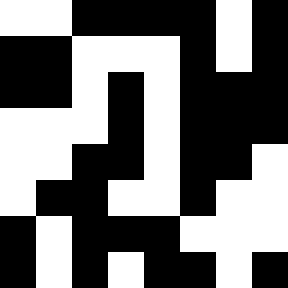[["white", "white", "black", "black", "black", "black", "white", "black"], ["black", "black", "white", "white", "white", "black", "white", "black"], ["black", "black", "white", "black", "white", "black", "black", "black"], ["white", "white", "white", "black", "white", "black", "black", "black"], ["white", "white", "black", "black", "white", "black", "black", "white"], ["white", "black", "black", "white", "white", "black", "white", "white"], ["black", "white", "black", "black", "black", "white", "white", "white"], ["black", "white", "black", "white", "black", "black", "white", "black"]]